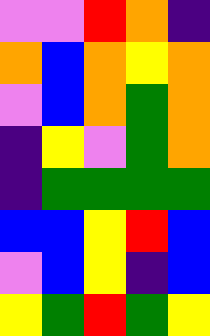[["violet", "violet", "red", "orange", "indigo"], ["orange", "blue", "orange", "yellow", "orange"], ["violet", "blue", "orange", "green", "orange"], ["indigo", "yellow", "violet", "green", "orange"], ["indigo", "green", "green", "green", "green"], ["blue", "blue", "yellow", "red", "blue"], ["violet", "blue", "yellow", "indigo", "blue"], ["yellow", "green", "red", "green", "yellow"]]